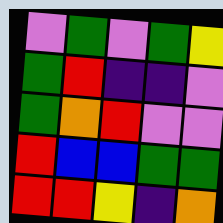[["violet", "green", "violet", "green", "yellow"], ["green", "red", "indigo", "indigo", "violet"], ["green", "orange", "red", "violet", "violet"], ["red", "blue", "blue", "green", "green"], ["red", "red", "yellow", "indigo", "orange"]]